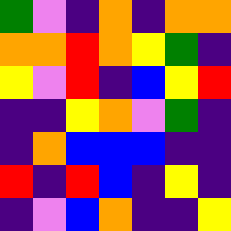[["green", "violet", "indigo", "orange", "indigo", "orange", "orange"], ["orange", "orange", "red", "orange", "yellow", "green", "indigo"], ["yellow", "violet", "red", "indigo", "blue", "yellow", "red"], ["indigo", "indigo", "yellow", "orange", "violet", "green", "indigo"], ["indigo", "orange", "blue", "blue", "blue", "indigo", "indigo"], ["red", "indigo", "red", "blue", "indigo", "yellow", "indigo"], ["indigo", "violet", "blue", "orange", "indigo", "indigo", "yellow"]]